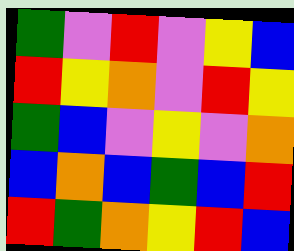[["green", "violet", "red", "violet", "yellow", "blue"], ["red", "yellow", "orange", "violet", "red", "yellow"], ["green", "blue", "violet", "yellow", "violet", "orange"], ["blue", "orange", "blue", "green", "blue", "red"], ["red", "green", "orange", "yellow", "red", "blue"]]